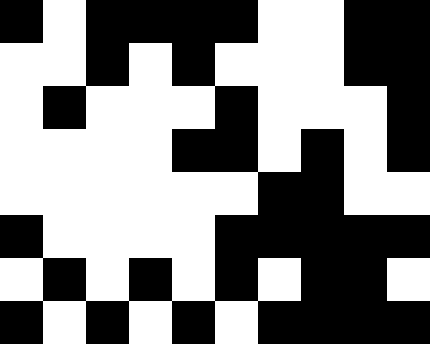[["black", "white", "black", "black", "black", "black", "white", "white", "black", "black"], ["white", "white", "black", "white", "black", "white", "white", "white", "black", "black"], ["white", "black", "white", "white", "white", "black", "white", "white", "white", "black"], ["white", "white", "white", "white", "black", "black", "white", "black", "white", "black"], ["white", "white", "white", "white", "white", "white", "black", "black", "white", "white"], ["black", "white", "white", "white", "white", "black", "black", "black", "black", "black"], ["white", "black", "white", "black", "white", "black", "white", "black", "black", "white"], ["black", "white", "black", "white", "black", "white", "black", "black", "black", "black"]]